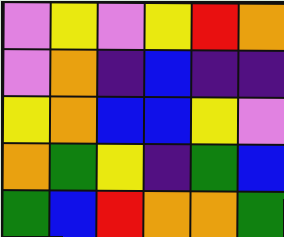[["violet", "yellow", "violet", "yellow", "red", "orange"], ["violet", "orange", "indigo", "blue", "indigo", "indigo"], ["yellow", "orange", "blue", "blue", "yellow", "violet"], ["orange", "green", "yellow", "indigo", "green", "blue"], ["green", "blue", "red", "orange", "orange", "green"]]